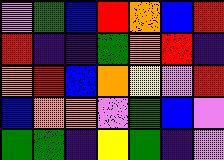[["violet", "green", "blue", "red", "orange", "blue", "red"], ["red", "indigo", "indigo", "green", "orange", "red", "indigo"], ["orange", "red", "blue", "orange", "yellow", "violet", "red"], ["blue", "orange", "orange", "violet", "green", "blue", "violet"], ["green", "green", "indigo", "yellow", "green", "indigo", "violet"]]